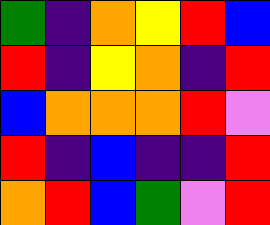[["green", "indigo", "orange", "yellow", "red", "blue"], ["red", "indigo", "yellow", "orange", "indigo", "red"], ["blue", "orange", "orange", "orange", "red", "violet"], ["red", "indigo", "blue", "indigo", "indigo", "red"], ["orange", "red", "blue", "green", "violet", "red"]]